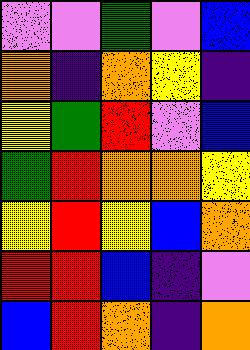[["violet", "violet", "green", "violet", "blue"], ["orange", "indigo", "orange", "yellow", "indigo"], ["yellow", "green", "red", "violet", "blue"], ["green", "red", "orange", "orange", "yellow"], ["yellow", "red", "yellow", "blue", "orange"], ["red", "red", "blue", "indigo", "violet"], ["blue", "red", "orange", "indigo", "orange"]]